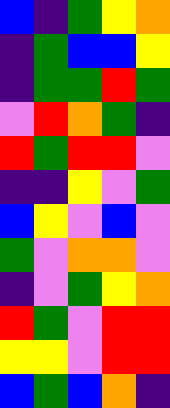[["blue", "indigo", "green", "yellow", "orange"], ["indigo", "green", "blue", "blue", "yellow"], ["indigo", "green", "green", "red", "green"], ["violet", "red", "orange", "green", "indigo"], ["red", "green", "red", "red", "violet"], ["indigo", "indigo", "yellow", "violet", "green"], ["blue", "yellow", "violet", "blue", "violet"], ["green", "violet", "orange", "orange", "violet"], ["indigo", "violet", "green", "yellow", "orange"], ["red", "green", "violet", "red", "red"], ["yellow", "yellow", "violet", "red", "red"], ["blue", "green", "blue", "orange", "indigo"]]